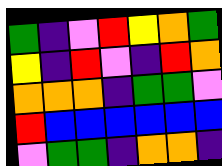[["green", "indigo", "violet", "red", "yellow", "orange", "green"], ["yellow", "indigo", "red", "violet", "indigo", "red", "orange"], ["orange", "orange", "orange", "indigo", "green", "green", "violet"], ["red", "blue", "blue", "blue", "blue", "blue", "blue"], ["violet", "green", "green", "indigo", "orange", "orange", "indigo"]]